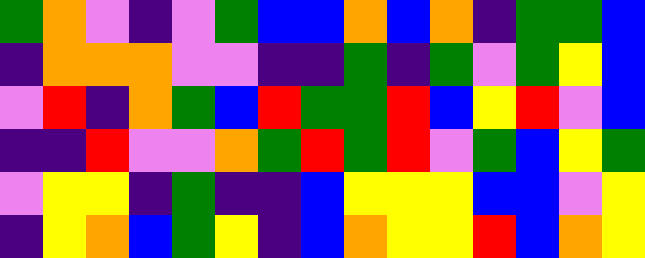[["green", "orange", "violet", "indigo", "violet", "green", "blue", "blue", "orange", "blue", "orange", "indigo", "green", "green", "blue"], ["indigo", "orange", "orange", "orange", "violet", "violet", "indigo", "indigo", "green", "indigo", "green", "violet", "green", "yellow", "blue"], ["violet", "red", "indigo", "orange", "green", "blue", "red", "green", "green", "red", "blue", "yellow", "red", "violet", "blue"], ["indigo", "indigo", "red", "violet", "violet", "orange", "green", "red", "green", "red", "violet", "green", "blue", "yellow", "green"], ["violet", "yellow", "yellow", "indigo", "green", "indigo", "indigo", "blue", "yellow", "yellow", "yellow", "blue", "blue", "violet", "yellow"], ["indigo", "yellow", "orange", "blue", "green", "yellow", "indigo", "blue", "orange", "yellow", "yellow", "red", "blue", "orange", "yellow"]]